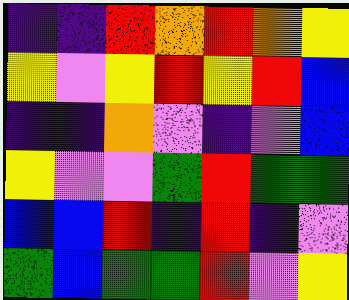[["indigo", "indigo", "red", "orange", "red", "orange", "yellow"], ["yellow", "violet", "yellow", "red", "yellow", "red", "blue"], ["indigo", "indigo", "orange", "violet", "indigo", "violet", "blue"], ["yellow", "violet", "violet", "green", "red", "green", "green"], ["blue", "blue", "red", "indigo", "red", "indigo", "violet"], ["green", "blue", "green", "green", "red", "violet", "yellow"]]